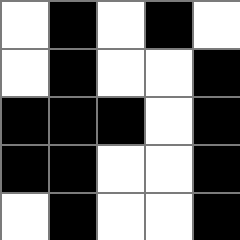[["white", "black", "white", "black", "white"], ["white", "black", "white", "white", "black"], ["black", "black", "black", "white", "black"], ["black", "black", "white", "white", "black"], ["white", "black", "white", "white", "black"]]